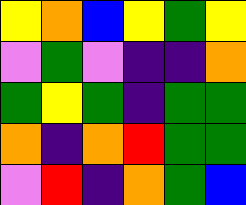[["yellow", "orange", "blue", "yellow", "green", "yellow"], ["violet", "green", "violet", "indigo", "indigo", "orange"], ["green", "yellow", "green", "indigo", "green", "green"], ["orange", "indigo", "orange", "red", "green", "green"], ["violet", "red", "indigo", "orange", "green", "blue"]]